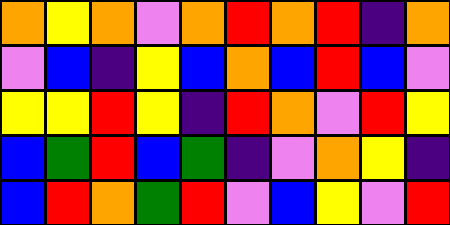[["orange", "yellow", "orange", "violet", "orange", "red", "orange", "red", "indigo", "orange"], ["violet", "blue", "indigo", "yellow", "blue", "orange", "blue", "red", "blue", "violet"], ["yellow", "yellow", "red", "yellow", "indigo", "red", "orange", "violet", "red", "yellow"], ["blue", "green", "red", "blue", "green", "indigo", "violet", "orange", "yellow", "indigo"], ["blue", "red", "orange", "green", "red", "violet", "blue", "yellow", "violet", "red"]]